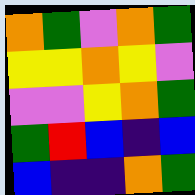[["orange", "green", "violet", "orange", "green"], ["yellow", "yellow", "orange", "yellow", "violet"], ["violet", "violet", "yellow", "orange", "green"], ["green", "red", "blue", "indigo", "blue"], ["blue", "indigo", "indigo", "orange", "green"]]